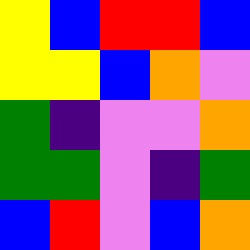[["yellow", "blue", "red", "red", "blue"], ["yellow", "yellow", "blue", "orange", "violet"], ["green", "indigo", "violet", "violet", "orange"], ["green", "green", "violet", "indigo", "green"], ["blue", "red", "violet", "blue", "orange"]]